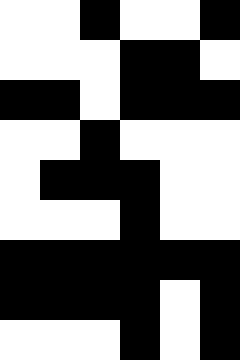[["white", "white", "black", "white", "white", "black"], ["white", "white", "white", "black", "black", "white"], ["black", "black", "white", "black", "black", "black"], ["white", "white", "black", "white", "white", "white"], ["white", "black", "black", "black", "white", "white"], ["white", "white", "white", "black", "white", "white"], ["black", "black", "black", "black", "black", "black"], ["black", "black", "black", "black", "white", "black"], ["white", "white", "white", "black", "white", "black"]]